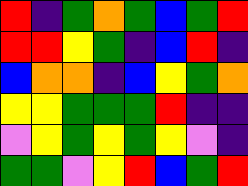[["red", "indigo", "green", "orange", "green", "blue", "green", "red"], ["red", "red", "yellow", "green", "indigo", "blue", "red", "indigo"], ["blue", "orange", "orange", "indigo", "blue", "yellow", "green", "orange"], ["yellow", "yellow", "green", "green", "green", "red", "indigo", "indigo"], ["violet", "yellow", "green", "yellow", "green", "yellow", "violet", "indigo"], ["green", "green", "violet", "yellow", "red", "blue", "green", "red"]]